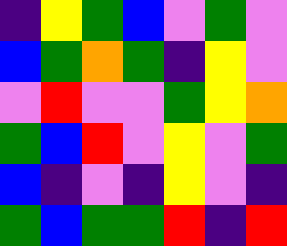[["indigo", "yellow", "green", "blue", "violet", "green", "violet"], ["blue", "green", "orange", "green", "indigo", "yellow", "violet"], ["violet", "red", "violet", "violet", "green", "yellow", "orange"], ["green", "blue", "red", "violet", "yellow", "violet", "green"], ["blue", "indigo", "violet", "indigo", "yellow", "violet", "indigo"], ["green", "blue", "green", "green", "red", "indigo", "red"]]